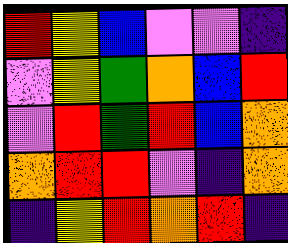[["red", "yellow", "blue", "violet", "violet", "indigo"], ["violet", "yellow", "green", "orange", "blue", "red"], ["violet", "red", "green", "red", "blue", "orange"], ["orange", "red", "red", "violet", "indigo", "orange"], ["indigo", "yellow", "red", "orange", "red", "indigo"]]